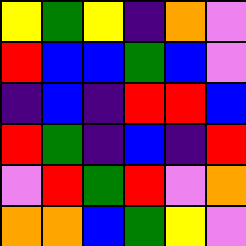[["yellow", "green", "yellow", "indigo", "orange", "violet"], ["red", "blue", "blue", "green", "blue", "violet"], ["indigo", "blue", "indigo", "red", "red", "blue"], ["red", "green", "indigo", "blue", "indigo", "red"], ["violet", "red", "green", "red", "violet", "orange"], ["orange", "orange", "blue", "green", "yellow", "violet"]]